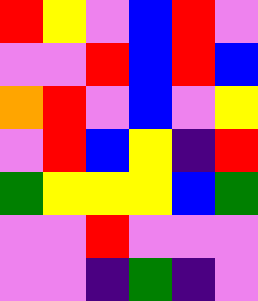[["red", "yellow", "violet", "blue", "red", "violet"], ["violet", "violet", "red", "blue", "red", "blue"], ["orange", "red", "violet", "blue", "violet", "yellow"], ["violet", "red", "blue", "yellow", "indigo", "red"], ["green", "yellow", "yellow", "yellow", "blue", "green"], ["violet", "violet", "red", "violet", "violet", "violet"], ["violet", "violet", "indigo", "green", "indigo", "violet"]]